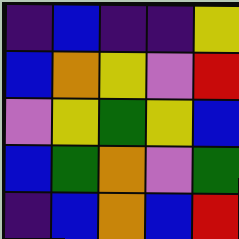[["indigo", "blue", "indigo", "indigo", "yellow"], ["blue", "orange", "yellow", "violet", "red"], ["violet", "yellow", "green", "yellow", "blue"], ["blue", "green", "orange", "violet", "green"], ["indigo", "blue", "orange", "blue", "red"]]